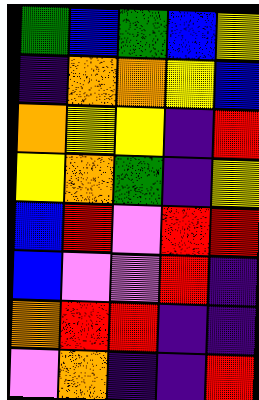[["green", "blue", "green", "blue", "yellow"], ["indigo", "orange", "orange", "yellow", "blue"], ["orange", "yellow", "yellow", "indigo", "red"], ["yellow", "orange", "green", "indigo", "yellow"], ["blue", "red", "violet", "red", "red"], ["blue", "violet", "violet", "red", "indigo"], ["orange", "red", "red", "indigo", "indigo"], ["violet", "orange", "indigo", "indigo", "red"]]